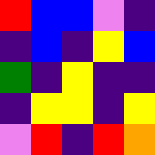[["red", "blue", "blue", "violet", "indigo"], ["indigo", "blue", "indigo", "yellow", "blue"], ["green", "indigo", "yellow", "indigo", "indigo"], ["indigo", "yellow", "yellow", "indigo", "yellow"], ["violet", "red", "indigo", "red", "orange"]]